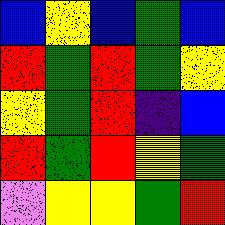[["blue", "yellow", "blue", "green", "blue"], ["red", "green", "red", "green", "yellow"], ["yellow", "green", "red", "indigo", "blue"], ["red", "green", "red", "yellow", "green"], ["violet", "yellow", "yellow", "green", "red"]]